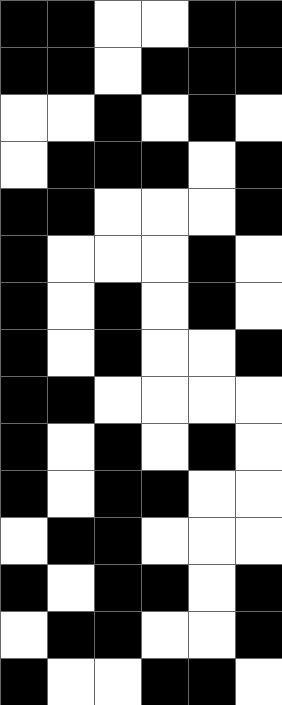[["black", "black", "white", "white", "black", "black"], ["black", "black", "white", "black", "black", "black"], ["white", "white", "black", "white", "black", "white"], ["white", "black", "black", "black", "white", "black"], ["black", "black", "white", "white", "white", "black"], ["black", "white", "white", "white", "black", "white"], ["black", "white", "black", "white", "black", "white"], ["black", "white", "black", "white", "white", "black"], ["black", "black", "white", "white", "white", "white"], ["black", "white", "black", "white", "black", "white"], ["black", "white", "black", "black", "white", "white"], ["white", "black", "black", "white", "white", "white"], ["black", "white", "black", "black", "white", "black"], ["white", "black", "black", "white", "white", "black"], ["black", "white", "white", "black", "black", "white"]]